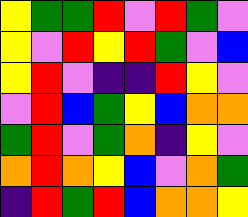[["yellow", "green", "green", "red", "violet", "red", "green", "violet"], ["yellow", "violet", "red", "yellow", "red", "green", "violet", "blue"], ["yellow", "red", "violet", "indigo", "indigo", "red", "yellow", "violet"], ["violet", "red", "blue", "green", "yellow", "blue", "orange", "orange"], ["green", "red", "violet", "green", "orange", "indigo", "yellow", "violet"], ["orange", "red", "orange", "yellow", "blue", "violet", "orange", "green"], ["indigo", "red", "green", "red", "blue", "orange", "orange", "yellow"]]